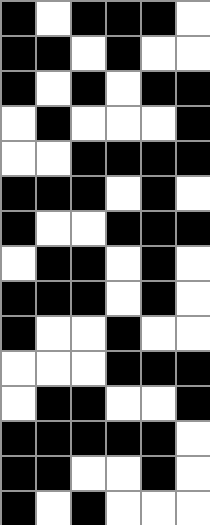[["black", "white", "black", "black", "black", "white"], ["black", "black", "white", "black", "white", "white"], ["black", "white", "black", "white", "black", "black"], ["white", "black", "white", "white", "white", "black"], ["white", "white", "black", "black", "black", "black"], ["black", "black", "black", "white", "black", "white"], ["black", "white", "white", "black", "black", "black"], ["white", "black", "black", "white", "black", "white"], ["black", "black", "black", "white", "black", "white"], ["black", "white", "white", "black", "white", "white"], ["white", "white", "white", "black", "black", "black"], ["white", "black", "black", "white", "white", "black"], ["black", "black", "black", "black", "black", "white"], ["black", "black", "white", "white", "black", "white"], ["black", "white", "black", "white", "white", "white"]]